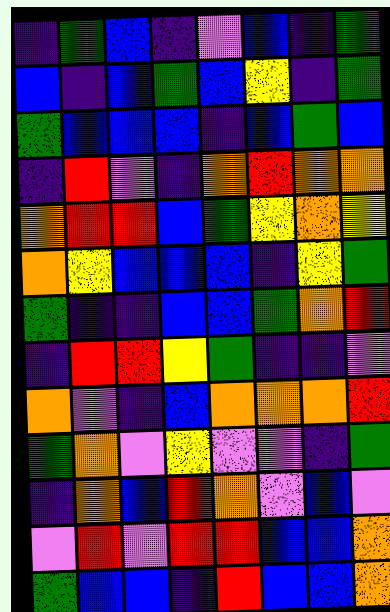[["indigo", "green", "blue", "indigo", "violet", "blue", "indigo", "green"], ["blue", "indigo", "blue", "green", "blue", "yellow", "indigo", "green"], ["green", "blue", "blue", "blue", "indigo", "blue", "green", "blue"], ["indigo", "red", "violet", "indigo", "orange", "red", "orange", "orange"], ["orange", "red", "red", "blue", "green", "yellow", "orange", "yellow"], ["orange", "yellow", "blue", "blue", "blue", "indigo", "yellow", "green"], ["green", "indigo", "indigo", "blue", "blue", "green", "orange", "red"], ["indigo", "red", "red", "yellow", "green", "indigo", "indigo", "violet"], ["orange", "violet", "indigo", "blue", "orange", "orange", "orange", "red"], ["green", "orange", "violet", "yellow", "violet", "violet", "indigo", "green"], ["indigo", "orange", "blue", "red", "orange", "violet", "blue", "violet"], ["violet", "red", "violet", "red", "red", "blue", "blue", "orange"], ["green", "blue", "blue", "indigo", "red", "blue", "blue", "orange"]]